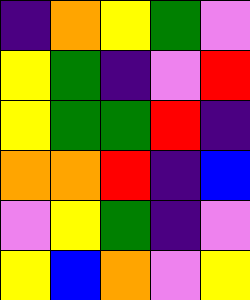[["indigo", "orange", "yellow", "green", "violet"], ["yellow", "green", "indigo", "violet", "red"], ["yellow", "green", "green", "red", "indigo"], ["orange", "orange", "red", "indigo", "blue"], ["violet", "yellow", "green", "indigo", "violet"], ["yellow", "blue", "orange", "violet", "yellow"]]